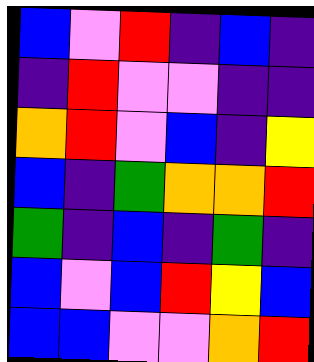[["blue", "violet", "red", "indigo", "blue", "indigo"], ["indigo", "red", "violet", "violet", "indigo", "indigo"], ["orange", "red", "violet", "blue", "indigo", "yellow"], ["blue", "indigo", "green", "orange", "orange", "red"], ["green", "indigo", "blue", "indigo", "green", "indigo"], ["blue", "violet", "blue", "red", "yellow", "blue"], ["blue", "blue", "violet", "violet", "orange", "red"]]